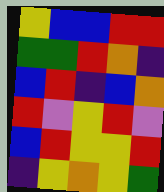[["yellow", "blue", "blue", "red", "red"], ["green", "green", "red", "orange", "indigo"], ["blue", "red", "indigo", "blue", "orange"], ["red", "violet", "yellow", "red", "violet"], ["blue", "red", "yellow", "yellow", "red"], ["indigo", "yellow", "orange", "yellow", "green"]]